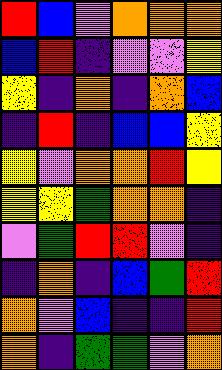[["red", "blue", "violet", "orange", "orange", "orange"], ["blue", "red", "indigo", "violet", "violet", "yellow"], ["yellow", "indigo", "orange", "indigo", "orange", "blue"], ["indigo", "red", "indigo", "blue", "blue", "yellow"], ["yellow", "violet", "orange", "orange", "red", "yellow"], ["yellow", "yellow", "green", "orange", "orange", "indigo"], ["violet", "green", "red", "red", "violet", "indigo"], ["indigo", "orange", "indigo", "blue", "green", "red"], ["orange", "violet", "blue", "indigo", "indigo", "red"], ["orange", "indigo", "green", "green", "violet", "orange"]]